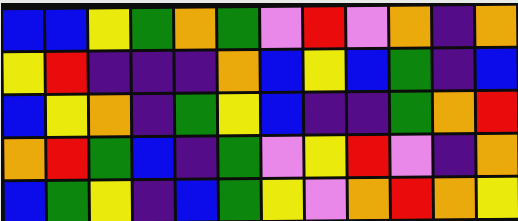[["blue", "blue", "yellow", "green", "orange", "green", "violet", "red", "violet", "orange", "indigo", "orange"], ["yellow", "red", "indigo", "indigo", "indigo", "orange", "blue", "yellow", "blue", "green", "indigo", "blue"], ["blue", "yellow", "orange", "indigo", "green", "yellow", "blue", "indigo", "indigo", "green", "orange", "red"], ["orange", "red", "green", "blue", "indigo", "green", "violet", "yellow", "red", "violet", "indigo", "orange"], ["blue", "green", "yellow", "indigo", "blue", "green", "yellow", "violet", "orange", "red", "orange", "yellow"]]